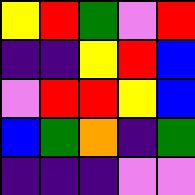[["yellow", "red", "green", "violet", "red"], ["indigo", "indigo", "yellow", "red", "blue"], ["violet", "red", "red", "yellow", "blue"], ["blue", "green", "orange", "indigo", "green"], ["indigo", "indigo", "indigo", "violet", "violet"]]